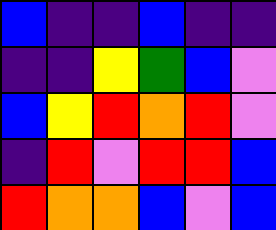[["blue", "indigo", "indigo", "blue", "indigo", "indigo"], ["indigo", "indigo", "yellow", "green", "blue", "violet"], ["blue", "yellow", "red", "orange", "red", "violet"], ["indigo", "red", "violet", "red", "red", "blue"], ["red", "orange", "orange", "blue", "violet", "blue"]]